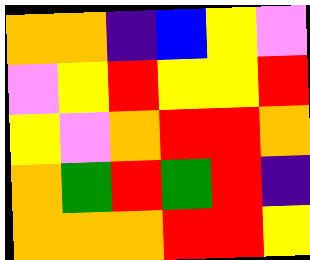[["orange", "orange", "indigo", "blue", "yellow", "violet"], ["violet", "yellow", "red", "yellow", "yellow", "red"], ["yellow", "violet", "orange", "red", "red", "orange"], ["orange", "green", "red", "green", "red", "indigo"], ["orange", "orange", "orange", "red", "red", "yellow"]]